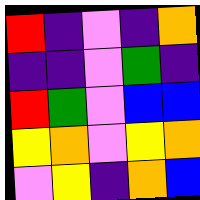[["red", "indigo", "violet", "indigo", "orange"], ["indigo", "indigo", "violet", "green", "indigo"], ["red", "green", "violet", "blue", "blue"], ["yellow", "orange", "violet", "yellow", "orange"], ["violet", "yellow", "indigo", "orange", "blue"]]